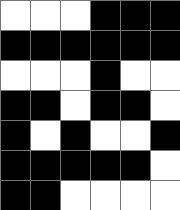[["white", "white", "white", "black", "black", "black"], ["black", "black", "black", "black", "black", "black"], ["white", "white", "white", "black", "white", "white"], ["black", "black", "white", "black", "black", "white"], ["black", "white", "black", "white", "white", "black"], ["black", "black", "black", "black", "black", "white"], ["black", "black", "white", "white", "white", "white"]]